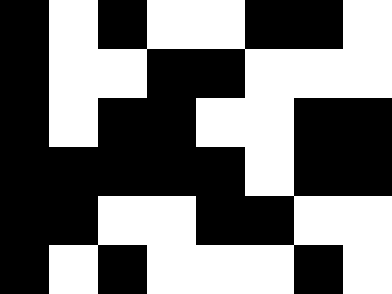[["black", "white", "black", "white", "white", "black", "black", "white"], ["black", "white", "white", "black", "black", "white", "white", "white"], ["black", "white", "black", "black", "white", "white", "black", "black"], ["black", "black", "black", "black", "black", "white", "black", "black"], ["black", "black", "white", "white", "black", "black", "white", "white"], ["black", "white", "black", "white", "white", "white", "black", "white"]]